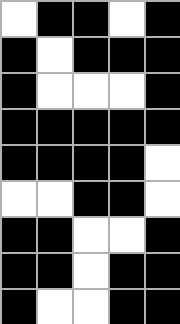[["white", "black", "black", "white", "black"], ["black", "white", "black", "black", "black"], ["black", "white", "white", "white", "black"], ["black", "black", "black", "black", "black"], ["black", "black", "black", "black", "white"], ["white", "white", "black", "black", "white"], ["black", "black", "white", "white", "black"], ["black", "black", "white", "black", "black"], ["black", "white", "white", "black", "black"]]